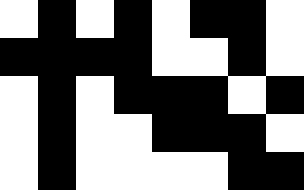[["white", "black", "white", "black", "white", "black", "black", "white"], ["black", "black", "black", "black", "white", "white", "black", "white"], ["white", "black", "white", "black", "black", "black", "white", "black"], ["white", "black", "white", "white", "black", "black", "black", "white"], ["white", "black", "white", "white", "white", "white", "black", "black"]]